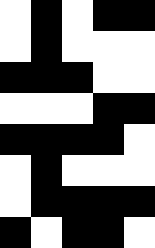[["white", "black", "white", "black", "black"], ["white", "black", "white", "white", "white"], ["black", "black", "black", "white", "white"], ["white", "white", "white", "black", "black"], ["black", "black", "black", "black", "white"], ["white", "black", "white", "white", "white"], ["white", "black", "black", "black", "black"], ["black", "white", "black", "black", "white"]]